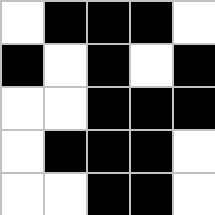[["white", "black", "black", "black", "white"], ["black", "white", "black", "white", "black"], ["white", "white", "black", "black", "black"], ["white", "black", "black", "black", "white"], ["white", "white", "black", "black", "white"]]